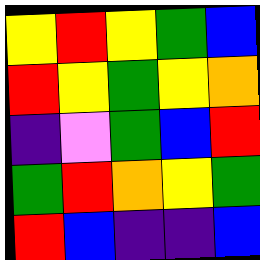[["yellow", "red", "yellow", "green", "blue"], ["red", "yellow", "green", "yellow", "orange"], ["indigo", "violet", "green", "blue", "red"], ["green", "red", "orange", "yellow", "green"], ["red", "blue", "indigo", "indigo", "blue"]]